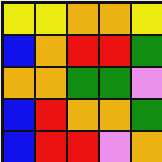[["yellow", "yellow", "orange", "orange", "yellow"], ["blue", "orange", "red", "red", "green"], ["orange", "orange", "green", "green", "violet"], ["blue", "red", "orange", "orange", "green"], ["blue", "red", "red", "violet", "orange"]]